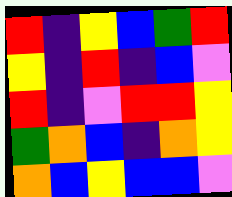[["red", "indigo", "yellow", "blue", "green", "red"], ["yellow", "indigo", "red", "indigo", "blue", "violet"], ["red", "indigo", "violet", "red", "red", "yellow"], ["green", "orange", "blue", "indigo", "orange", "yellow"], ["orange", "blue", "yellow", "blue", "blue", "violet"]]